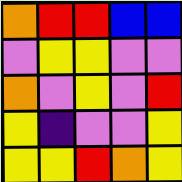[["orange", "red", "red", "blue", "blue"], ["violet", "yellow", "yellow", "violet", "violet"], ["orange", "violet", "yellow", "violet", "red"], ["yellow", "indigo", "violet", "violet", "yellow"], ["yellow", "yellow", "red", "orange", "yellow"]]